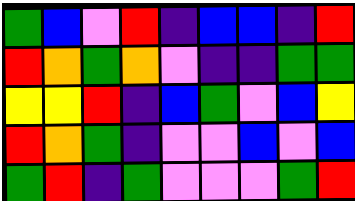[["green", "blue", "violet", "red", "indigo", "blue", "blue", "indigo", "red"], ["red", "orange", "green", "orange", "violet", "indigo", "indigo", "green", "green"], ["yellow", "yellow", "red", "indigo", "blue", "green", "violet", "blue", "yellow"], ["red", "orange", "green", "indigo", "violet", "violet", "blue", "violet", "blue"], ["green", "red", "indigo", "green", "violet", "violet", "violet", "green", "red"]]